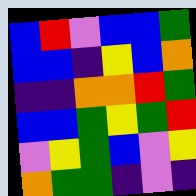[["blue", "red", "violet", "blue", "blue", "green"], ["blue", "blue", "indigo", "yellow", "blue", "orange"], ["indigo", "indigo", "orange", "orange", "red", "green"], ["blue", "blue", "green", "yellow", "green", "red"], ["violet", "yellow", "green", "blue", "violet", "yellow"], ["orange", "green", "green", "indigo", "violet", "indigo"]]